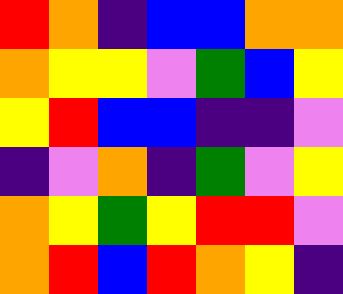[["red", "orange", "indigo", "blue", "blue", "orange", "orange"], ["orange", "yellow", "yellow", "violet", "green", "blue", "yellow"], ["yellow", "red", "blue", "blue", "indigo", "indigo", "violet"], ["indigo", "violet", "orange", "indigo", "green", "violet", "yellow"], ["orange", "yellow", "green", "yellow", "red", "red", "violet"], ["orange", "red", "blue", "red", "orange", "yellow", "indigo"]]